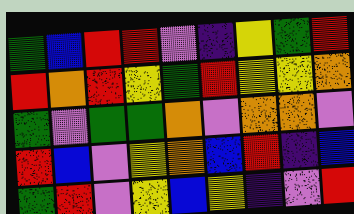[["green", "blue", "red", "red", "violet", "indigo", "yellow", "green", "red"], ["red", "orange", "red", "yellow", "green", "red", "yellow", "yellow", "orange"], ["green", "violet", "green", "green", "orange", "violet", "orange", "orange", "violet"], ["red", "blue", "violet", "yellow", "orange", "blue", "red", "indigo", "blue"], ["green", "red", "violet", "yellow", "blue", "yellow", "indigo", "violet", "red"]]